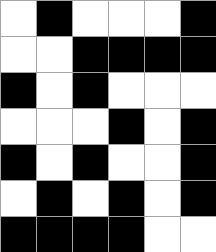[["white", "black", "white", "white", "white", "black"], ["white", "white", "black", "black", "black", "black"], ["black", "white", "black", "white", "white", "white"], ["white", "white", "white", "black", "white", "black"], ["black", "white", "black", "white", "white", "black"], ["white", "black", "white", "black", "white", "black"], ["black", "black", "black", "black", "white", "white"]]